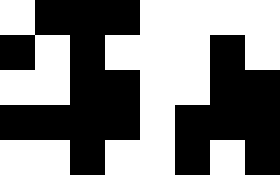[["white", "black", "black", "black", "white", "white", "white", "white"], ["black", "white", "black", "white", "white", "white", "black", "white"], ["white", "white", "black", "black", "white", "white", "black", "black"], ["black", "black", "black", "black", "white", "black", "black", "black"], ["white", "white", "black", "white", "white", "black", "white", "black"]]